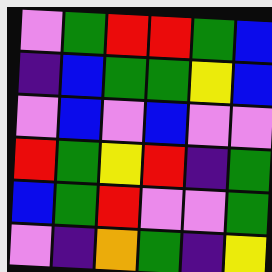[["violet", "green", "red", "red", "green", "blue"], ["indigo", "blue", "green", "green", "yellow", "blue"], ["violet", "blue", "violet", "blue", "violet", "violet"], ["red", "green", "yellow", "red", "indigo", "green"], ["blue", "green", "red", "violet", "violet", "green"], ["violet", "indigo", "orange", "green", "indigo", "yellow"]]